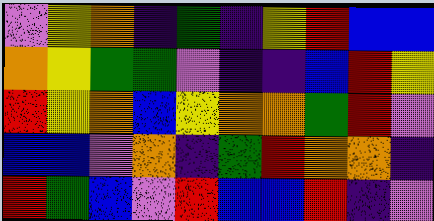[["violet", "yellow", "orange", "indigo", "green", "indigo", "yellow", "red", "blue", "blue"], ["orange", "yellow", "green", "green", "violet", "indigo", "indigo", "blue", "red", "yellow"], ["red", "yellow", "orange", "blue", "yellow", "orange", "orange", "green", "red", "violet"], ["blue", "blue", "violet", "orange", "indigo", "green", "red", "orange", "orange", "indigo"], ["red", "green", "blue", "violet", "red", "blue", "blue", "red", "indigo", "violet"]]